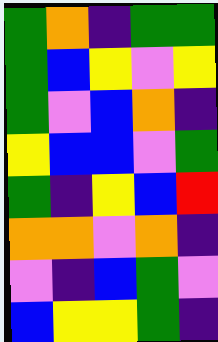[["green", "orange", "indigo", "green", "green"], ["green", "blue", "yellow", "violet", "yellow"], ["green", "violet", "blue", "orange", "indigo"], ["yellow", "blue", "blue", "violet", "green"], ["green", "indigo", "yellow", "blue", "red"], ["orange", "orange", "violet", "orange", "indigo"], ["violet", "indigo", "blue", "green", "violet"], ["blue", "yellow", "yellow", "green", "indigo"]]